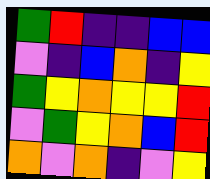[["green", "red", "indigo", "indigo", "blue", "blue"], ["violet", "indigo", "blue", "orange", "indigo", "yellow"], ["green", "yellow", "orange", "yellow", "yellow", "red"], ["violet", "green", "yellow", "orange", "blue", "red"], ["orange", "violet", "orange", "indigo", "violet", "yellow"]]